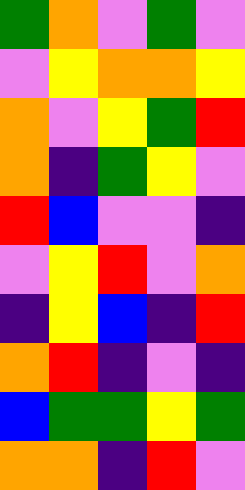[["green", "orange", "violet", "green", "violet"], ["violet", "yellow", "orange", "orange", "yellow"], ["orange", "violet", "yellow", "green", "red"], ["orange", "indigo", "green", "yellow", "violet"], ["red", "blue", "violet", "violet", "indigo"], ["violet", "yellow", "red", "violet", "orange"], ["indigo", "yellow", "blue", "indigo", "red"], ["orange", "red", "indigo", "violet", "indigo"], ["blue", "green", "green", "yellow", "green"], ["orange", "orange", "indigo", "red", "violet"]]